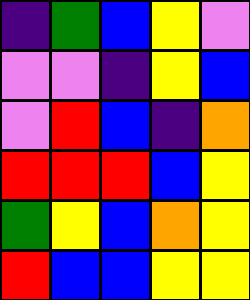[["indigo", "green", "blue", "yellow", "violet"], ["violet", "violet", "indigo", "yellow", "blue"], ["violet", "red", "blue", "indigo", "orange"], ["red", "red", "red", "blue", "yellow"], ["green", "yellow", "blue", "orange", "yellow"], ["red", "blue", "blue", "yellow", "yellow"]]